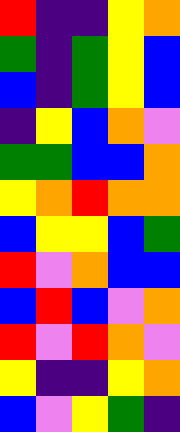[["red", "indigo", "indigo", "yellow", "orange"], ["green", "indigo", "green", "yellow", "blue"], ["blue", "indigo", "green", "yellow", "blue"], ["indigo", "yellow", "blue", "orange", "violet"], ["green", "green", "blue", "blue", "orange"], ["yellow", "orange", "red", "orange", "orange"], ["blue", "yellow", "yellow", "blue", "green"], ["red", "violet", "orange", "blue", "blue"], ["blue", "red", "blue", "violet", "orange"], ["red", "violet", "red", "orange", "violet"], ["yellow", "indigo", "indigo", "yellow", "orange"], ["blue", "violet", "yellow", "green", "indigo"]]